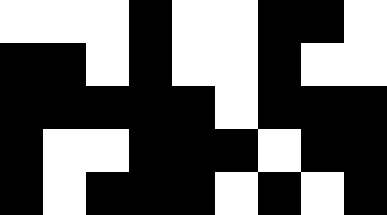[["white", "white", "white", "black", "white", "white", "black", "black", "white"], ["black", "black", "white", "black", "white", "white", "black", "white", "white"], ["black", "black", "black", "black", "black", "white", "black", "black", "black"], ["black", "white", "white", "black", "black", "black", "white", "black", "black"], ["black", "white", "black", "black", "black", "white", "black", "white", "black"]]